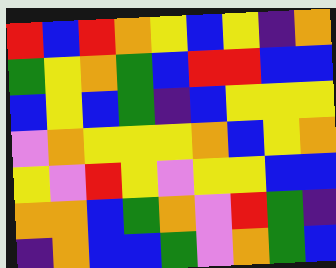[["red", "blue", "red", "orange", "yellow", "blue", "yellow", "indigo", "orange"], ["green", "yellow", "orange", "green", "blue", "red", "red", "blue", "blue"], ["blue", "yellow", "blue", "green", "indigo", "blue", "yellow", "yellow", "yellow"], ["violet", "orange", "yellow", "yellow", "yellow", "orange", "blue", "yellow", "orange"], ["yellow", "violet", "red", "yellow", "violet", "yellow", "yellow", "blue", "blue"], ["orange", "orange", "blue", "green", "orange", "violet", "red", "green", "indigo"], ["indigo", "orange", "blue", "blue", "green", "violet", "orange", "green", "blue"]]